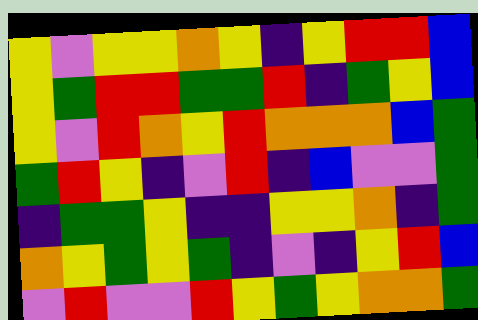[["yellow", "violet", "yellow", "yellow", "orange", "yellow", "indigo", "yellow", "red", "red", "blue"], ["yellow", "green", "red", "red", "green", "green", "red", "indigo", "green", "yellow", "blue"], ["yellow", "violet", "red", "orange", "yellow", "red", "orange", "orange", "orange", "blue", "green"], ["green", "red", "yellow", "indigo", "violet", "red", "indigo", "blue", "violet", "violet", "green"], ["indigo", "green", "green", "yellow", "indigo", "indigo", "yellow", "yellow", "orange", "indigo", "green"], ["orange", "yellow", "green", "yellow", "green", "indigo", "violet", "indigo", "yellow", "red", "blue"], ["violet", "red", "violet", "violet", "red", "yellow", "green", "yellow", "orange", "orange", "green"]]